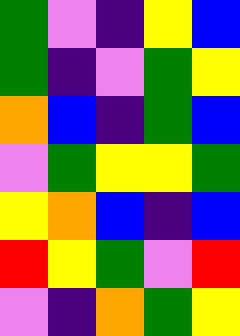[["green", "violet", "indigo", "yellow", "blue"], ["green", "indigo", "violet", "green", "yellow"], ["orange", "blue", "indigo", "green", "blue"], ["violet", "green", "yellow", "yellow", "green"], ["yellow", "orange", "blue", "indigo", "blue"], ["red", "yellow", "green", "violet", "red"], ["violet", "indigo", "orange", "green", "yellow"]]